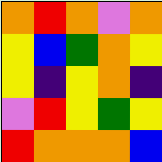[["orange", "red", "orange", "violet", "orange"], ["yellow", "blue", "green", "orange", "yellow"], ["yellow", "indigo", "yellow", "orange", "indigo"], ["violet", "red", "yellow", "green", "yellow"], ["red", "orange", "orange", "orange", "blue"]]